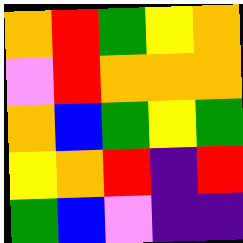[["orange", "red", "green", "yellow", "orange"], ["violet", "red", "orange", "orange", "orange"], ["orange", "blue", "green", "yellow", "green"], ["yellow", "orange", "red", "indigo", "red"], ["green", "blue", "violet", "indigo", "indigo"]]